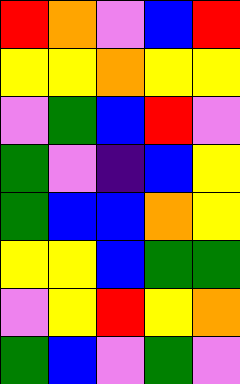[["red", "orange", "violet", "blue", "red"], ["yellow", "yellow", "orange", "yellow", "yellow"], ["violet", "green", "blue", "red", "violet"], ["green", "violet", "indigo", "blue", "yellow"], ["green", "blue", "blue", "orange", "yellow"], ["yellow", "yellow", "blue", "green", "green"], ["violet", "yellow", "red", "yellow", "orange"], ["green", "blue", "violet", "green", "violet"]]